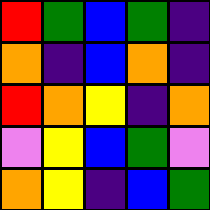[["red", "green", "blue", "green", "indigo"], ["orange", "indigo", "blue", "orange", "indigo"], ["red", "orange", "yellow", "indigo", "orange"], ["violet", "yellow", "blue", "green", "violet"], ["orange", "yellow", "indigo", "blue", "green"]]